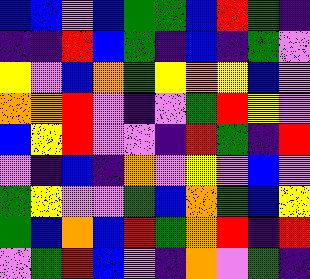[["blue", "blue", "violet", "blue", "green", "green", "blue", "red", "green", "indigo"], ["indigo", "indigo", "red", "blue", "green", "indigo", "blue", "indigo", "green", "violet"], ["yellow", "violet", "blue", "orange", "green", "yellow", "orange", "yellow", "blue", "violet"], ["orange", "orange", "red", "violet", "indigo", "violet", "green", "red", "yellow", "violet"], ["blue", "yellow", "red", "violet", "violet", "indigo", "red", "green", "indigo", "red"], ["violet", "indigo", "blue", "indigo", "orange", "violet", "yellow", "violet", "blue", "violet"], ["green", "yellow", "violet", "violet", "green", "blue", "orange", "green", "blue", "yellow"], ["green", "blue", "orange", "blue", "red", "green", "orange", "red", "indigo", "red"], ["violet", "green", "red", "blue", "violet", "indigo", "orange", "violet", "green", "indigo"]]